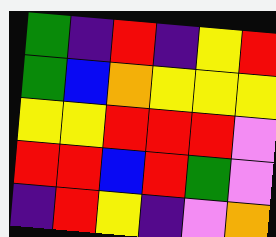[["green", "indigo", "red", "indigo", "yellow", "red"], ["green", "blue", "orange", "yellow", "yellow", "yellow"], ["yellow", "yellow", "red", "red", "red", "violet"], ["red", "red", "blue", "red", "green", "violet"], ["indigo", "red", "yellow", "indigo", "violet", "orange"]]